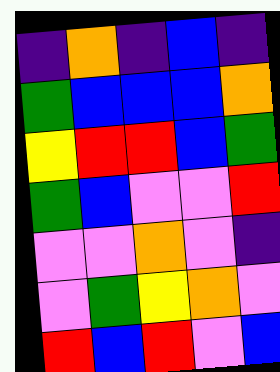[["indigo", "orange", "indigo", "blue", "indigo"], ["green", "blue", "blue", "blue", "orange"], ["yellow", "red", "red", "blue", "green"], ["green", "blue", "violet", "violet", "red"], ["violet", "violet", "orange", "violet", "indigo"], ["violet", "green", "yellow", "orange", "violet"], ["red", "blue", "red", "violet", "blue"]]